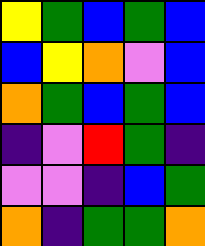[["yellow", "green", "blue", "green", "blue"], ["blue", "yellow", "orange", "violet", "blue"], ["orange", "green", "blue", "green", "blue"], ["indigo", "violet", "red", "green", "indigo"], ["violet", "violet", "indigo", "blue", "green"], ["orange", "indigo", "green", "green", "orange"]]